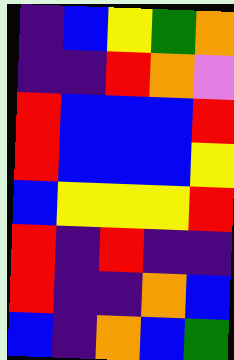[["indigo", "blue", "yellow", "green", "orange"], ["indigo", "indigo", "red", "orange", "violet"], ["red", "blue", "blue", "blue", "red"], ["red", "blue", "blue", "blue", "yellow"], ["blue", "yellow", "yellow", "yellow", "red"], ["red", "indigo", "red", "indigo", "indigo"], ["red", "indigo", "indigo", "orange", "blue"], ["blue", "indigo", "orange", "blue", "green"]]